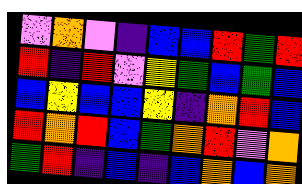[["violet", "orange", "violet", "indigo", "blue", "blue", "red", "green", "red"], ["red", "indigo", "red", "violet", "yellow", "green", "blue", "green", "blue"], ["blue", "yellow", "blue", "blue", "yellow", "indigo", "orange", "red", "blue"], ["red", "orange", "red", "blue", "green", "orange", "red", "violet", "orange"], ["green", "red", "indigo", "blue", "indigo", "blue", "orange", "blue", "orange"]]